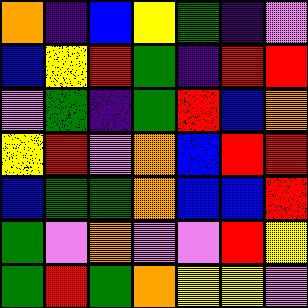[["orange", "indigo", "blue", "yellow", "green", "indigo", "violet"], ["blue", "yellow", "red", "green", "indigo", "red", "red"], ["violet", "green", "indigo", "green", "red", "blue", "orange"], ["yellow", "red", "violet", "orange", "blue", "red", "red"], ["blue", "green", "green", "orange", "blue", "blue", "red"], ["green", "violet", "orange", "violet", "violet", "red", "yellow"], ["green", "red", "green", "orange", "yellow", "yellow", "violet"]]